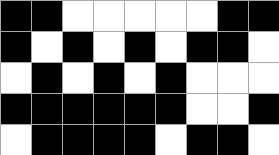[["black", "black", "white", "white", "white", "white", "white", "black", "black"], ["black", "white", "black", "white", "black", "white", "black", "black", "white"], ["white", "black", "white", "black", "white", "black", "white", "white", "white"], ["black", "black", "black", "black", "black", "black", "white", "white", "black"], ["white", "black", "black", "black", "black", "white", "black", "black", "white"]]